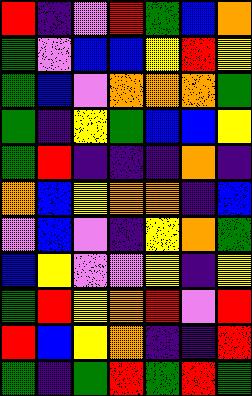[["red", "indigo", "violet", "red", "green", "blue", "orange"], ["green", "violet", "blue", "blue", "yellow", "red", "yellow"], ["green", "blue", "violet", "orange", "orange", "orange", "green"], ["green", "indigo", "yellow", "green", "blue", "blue", "yellow"], ["green", "red", "indigo", "indigo", "indigo", "orange", "indigo"], ["orange", "blue", "yellow", "orange", "orange", "indigo", "blue"], ["violet", "blue", "violet", "indigo", "yellow", "orange", "green"], ["blue", "yellow", "violet", "violet", "yellow", "indigo", "yellow"], ["green", "red", "yellow", "orange", "red", "violet", "red"], ["red", "blue", "yellow", "orange", "indigo", "indigo", "red"], ["green", "indigo", "green", "red", "green", "red", "green"]]